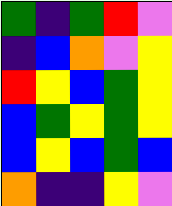[["green", "indigo", "green", "red", "violet"], ["indigo", "blue", "orange", "violet", "yellow"], ["red", "yellow", "blue", "green", "yellow"], ["blue", "green", "yellow", "green", "yellow"], ["blue", "yellow", "blue", "green", "blue"], ["orange", "indigo", "indigo", "yellow", "violet"]]